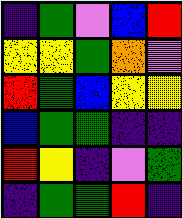[["indigo", "green", "violet", "blue", "red"], ["yellow", "yellow", "green", "orange", "violet"], ["red", "green", "blue", "yellow", "yellow"], ["blue", "green", "green", "indigo", "indigo"], ["red", "yellow", "indigo", "violet", "green"], ["indigo", "green", "green", "red", "indigo"]]